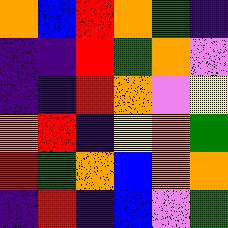[["orange", "blue", "red", "orange", "green", "indigo"], ["indigo", "indigo", "red", "green", "orange", "violet"], ["indigo", "indigo", "red", "orange", "violet", "yellow"], ["orange", "red", "indigo", "yellow", "orange", "green"], ["red", "green", "orange", "blue", "orange", "orange"], ["indigo", "red", "indigo", "blue", "violet", "green"]]